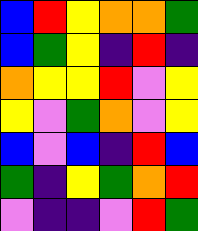[["blue", "red", "yellow", "orange", "orange", "green"], ["blue", "green", "yellow", "indigo", "red", "indigo"], ["orange", "yellow", "yellow", "red", "violet", "yellow"], ["yellow", "violet", "green", "orange", "violet", "yellow"], ["blue", "violet", "blue", "indigo", "red", "blue"], ["green", "indigo", "yellow", "green", "orange", "red"], ["violet", "indigo", "indigo", "violet", "red", "green"]]